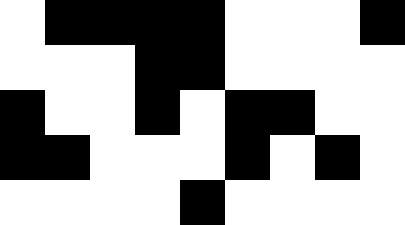[["white", "black", "black", "black", "black", "white", "white", "white", "black"], ["white", "white", "white", "black", "black", "white", "white", "white", "white"], ["black", "white", "white", "black", "white", "black", "black", "white", "white"], ["black", "black", "white", "white", "white", "black", "white", "black", "white"], ["white", "white", "white", "white", "black", "white", "white", "white", "white"]]